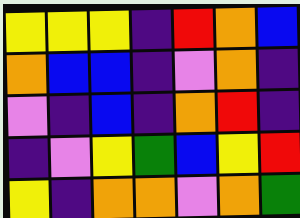[["yellow", "yellow", "yellow", "indigo", "red", "orange", "blue"], ["orange", "blue", "blue", "indigo", "violet", "orange", "indigo"], ["violet", "indigo", "blue", "indigo", "orange", "red", "indigo"], ["indigo", "violet", "yellow", "green", "blue", "yellow", "red"], ["yellow", "indigo", "orange", "orange", "violet", "orange", "green"]]